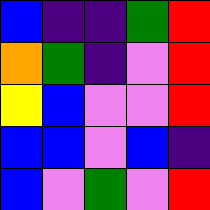[["blue", "indigo", "indigo", "green", "red"], ["orange", "green", "indigo", "violet", "red"], ["yellow", "blue", "violet", "violet", "red"], ["blue", "blue", "violet", "blue", "indigo"], ["blue", "violet", "green", "violet", "red"]]